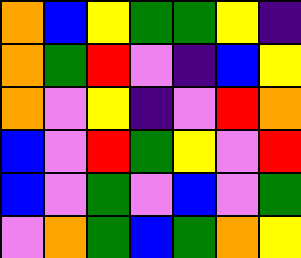[["orange", "blue", "yellow", "green", "green", "yellow", "indigo"], ["orange", "green", "red", "violet", "indigo", "blue", "yellow"], ["orange", "violet", "yellow", "indigo", "violet", "red", "orange"], ["blue", "violet", "red", "green", "yellow", "violet", "red"], ["blue", "violet", "green", "violet", "blue", "violet", "green"], ["violet", "orange", "green", "blue", "green", "orange", "yellow"]]